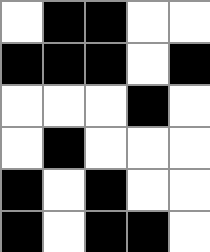[["white", "black", "black", "white", "white"], ["black", "black", "black", "white", "black"], ["white", "white", "white", "black", "white"], ["white", "black", "white", "white", "white"], ["black", "white", "black", "white", "white"], ["black", "white", "black", "black", "white"]]